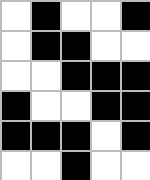[["white", "black", "white", "white", "black"], ["white", "black", "black", "white", "white"], ["white", "white", "black", "black", "black"], ["black", "white", "white", "black", "black"], ["black", "black", "black", "white", "black"], ["white", "white", "black", "white", "white"]]